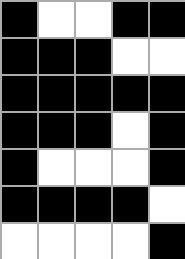[["black", "white", "white", "black", "black"], ["black", "black", "black", "white", "white"], ["black", "black", "black", "black", "black"], ["black", "black", "black", "white", "black"], ["black", "white", "white", "white", "black"], ["black", "black", "black", "black", "white"], ["white", "white", "white", "white", "black"]]